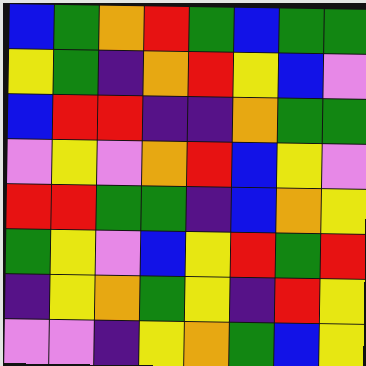[["blue", "green", "orange", "red", "green", "blue", "green", "green"], ["yellow", "green", "indigo", "orange", "red", "yellow", "blue", "violet"], ["blue", "red", "red", "indigo", "indigo", "orange", "green", "green"], ["violet", "yellow", "violet", "orange", "red", "blue", "yellow", "violet"], ["red", "red", "green", "green", "indigo", "blue", "orange", "yellow"], ["green", "yellow", "violet", "blue", "yellow", "red", "green", "red"], ["indigo", "yellow", "orange", "green", "yellow", "indigo", "red", "yellow"], ["violet", "violet", "indigo", "yellow", "orange", "green", "blue", "yellow"]]